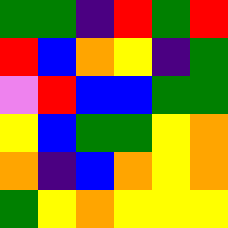[["green", "green", "indigo", "red", "green", "red"], ["red", "blue", "orange", "yellow", "indigo", "green"], ["violet", "red", "blue", "blue", "green", "green"], ["yellow", "blue", "green", "green", "yellow", "orange"], ["orange", "indigo", "blue", "orange", "yellow", "orange"], ["green", "yellow", "orange", "yellow", "yellow", "yellow"]]